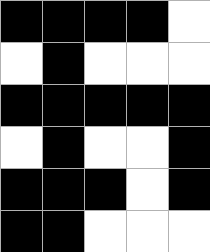[["black", "black", "black", "black", "white"], ["white", "black", "white", "white", "white"], ["black", "black", "black", "black", "black"], ["white", "black", "white", "white", "black"], ["black", "black", "black", "white", "black"], ["black", "black", "white", "white", "white"]]